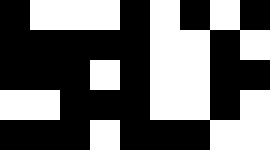[["black", "white", "white", "white", "black", "white", "black", "white", "black"], ["black", "black", "black", "black", "black", "white", "white", "black", "white"], ["black", "black", "black", "white", "black", "white", "white", "black", "black"], ["white", "white", "black", "black", "black", "white", "white", "black", "white"], ["black", "black", "black", "white", "black", "black", "black", "white", "white"]]